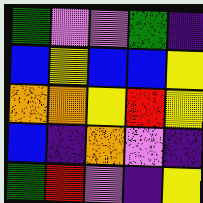[["green", "violet", "violet", "green", "indigo"], ["blue", "yellow", "blue", "blue", "yellow"], ["orange", "orange", "yellow", "red", "yellow"], ["blue", "indigo", "orange", "violet", "indigo"], ["green", "red", "violet", "indigo", "yellow"]]